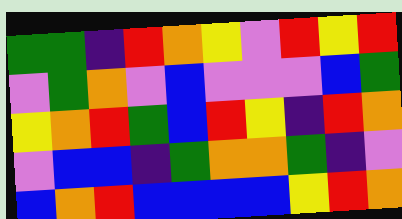[["green", "green", "indigo", "red", "orange", "yellow", "violet", "red", "yellow", "red"], ["violet", "green", "orange", "violet", "blue", "violet", "violet", "violet", "blue", "green"], ["yellow", "orange", "red", "green", "blue", "red", "yellow", "indigo", "red", "orange"], ["violet", "blue", "blue", "indigo", "green", "orange", "orange", "green", "indigo", "violet"], ["blue", "orange", "red", "blue", "blue", "blue", "blue", "yellow", "red", "orange"]]